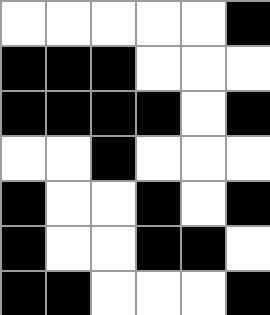[["white", "white", "white", "white", "white", "black"], ["black", "black", "black", "white", "white", "white"], ["black", "black", "black", "black", "white", "black"], ["white", "white", "black", "white", "white", "white"], ["black", "white", "white", "black", "white", "black"], ["black", "white", "white", "black", "black", "white"], ["black", "black", "white", "white", "white", "black"]]